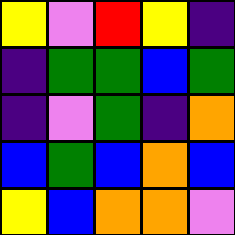[["yellow", "violet", "red", "yellow", "indigo"], ["indigo", "green", "green", "blue", "green"], ["indigo", "violet", "green", "indigo", "orange"], ["blue", "green", "blue", "orange", "blue"], ["yellow", "blue", "orange", "orange", "violet"]]